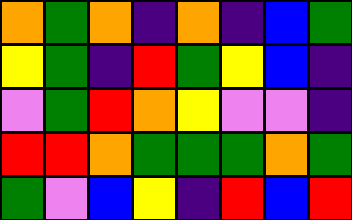[["orange", "green", "orange", "indigo", "orange", "indigo", "blue", "green"], ["yellow", "green", "indigo", "red", "green", "yellow", "blue", "indigo"], ["violet", "green", "red", "orange", "yellow", "violet", "violet", "indigo"], ["red", "red", "orange", "green", "green", "green", "orange", "green"], ["green", "violet", "blue", "yellow", "indigo", "red", "blue", "red"]]